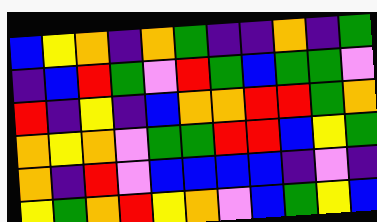[["blue", "yellow", "orange", "indigo", "orange", "green", "indigo", "indigo", "orange", "indigo", "green"], ["indigo", "blue", "red", "green", "violet", "red", "green", "blue", "green", "green", "violet"], ["red", "indigo", "yellow", "indigo", "blue", "orange", "orange", "red", "red", "green", "orange"], ["orange", "yellow", "orange", "violet", "green", "green", "red", "red", "blue", "yellow", "green"], ["orange", "indigo", "red", "violet", "blue", "blue", "blue", "blue", "indigo", "violet", "indigo"], ["yellow", "green", "orange", "red", "yellow", "orange", "violet", "blue", "green", "yellow", "blue"]]